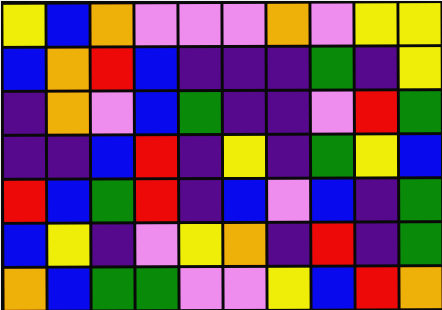[["yellow", "blue", "orange", "violet", "violet", "violet", "orange", "violet", "yellow", "yellow"], ["blue", "orange", "red", "blue", "indigo", "indigo", "indigo", "green", "indigo", "yellow"], ["indigo", "orange", "violet", "blue", "green", "indigo", "indigo", "violet", "red", "green"], ["indigo", "indigo", "blue", "red", "indigo", "yellow", "indigo", "green", "yellow", "blue"], ["red", "blue", "green", "red", "indigo", "blue", "violet", "blue", "indigo", "green"], ["blue", "yellow", "indigo", "violet", "yellow", "orange", "indigo", "red", "indigo", "green"], ["orange", "blue", "green", "green", "violet", "violet", "yellow", "blue", "red", "orange"]]